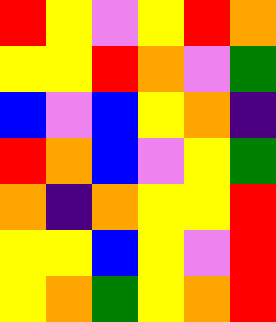[["red", "yellow", "violet", "yellow", "red", "orange"], ["yellow", "yellow", "red", "orange", "violet", "green"], ["blue", "violet", "blue", "yellow", "orange", "indigo"], ["red", "orange", "blue", "violet", "yellow", "green"], ["orange", "indigo", "orange", "yellow", "yellow", "red"], ["yellow", "yellow", "blue", "yellow", "violet", "red"], ["yellow", "orange", "green", "yellow", "orange", "red"]]